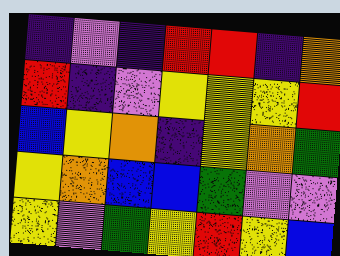[["indigo", "violet", "indigo", "red", "red", "indigo", "orange"], ["red", "indigo", "violet", "yellow", "yellow", "yellow", "red"], ["blue", "yellow", "orange", "indigo", "yellow", "orange", "green"], ["yellow", "orange", "blue", "blue", "green", "violet", "violet"], ["yellow", "violet", "green", "yellow", "red", "yellow", "blue"]]